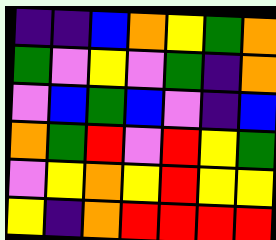[["indigo", "indigo", "blue", "orange", "yellow", "green", "orange"], ["green", "violet", "yellow", "violet", "green", "indigo", "orange"], ["violet", "blue", "green", "blue", "violet", "indigo", "blue"], ["orange", "green", "red", "violet", "red", "yellow", "green"], ["violet", "yellow", "orange", "yellow", "red", "yellow", "yellow"], ["yellow", "indigo", "orange", "red", "red", "red", "red"]]